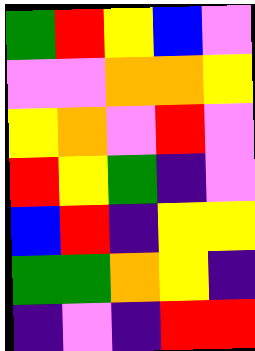[["green", "red", "yellow", "blue", "violet"], ["violet", "violet", "orange", "orange", "yellow"], ["yellow", "orange", "violet", "red", "violet"], ["red", "yellow", "green", "indigo", "violet"], ["blue", "red", "indigo", "yellow", "yellow"], ["green", "green", "orange", "yellow", "indigo"], ["indigo", "violet", "indigo", "red", "red"]]